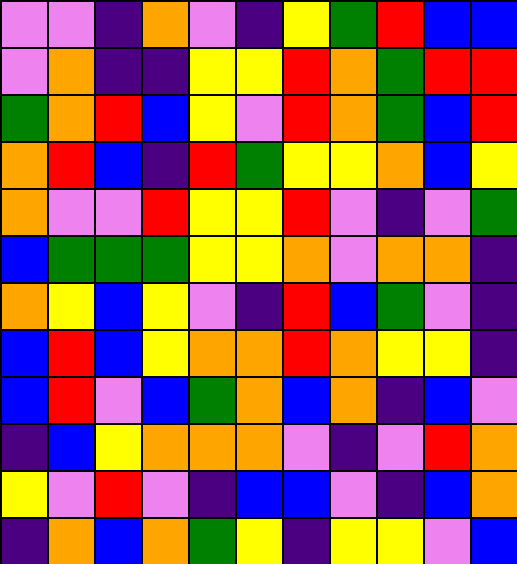[["violet", "violet", "indigo", "orange", "violet", "indigo", "yellow", "green", "red", "blue", "blue"], ["violet", "orange", "indigo", "indigo", "yellow", "yellow", "red", "orange", "green", "red", "red"], ["green", "orange", "red", "blue", "yellow", "violet", "red", "orange", "green", "blue", "red"], ["orange", "red", "blue", "indigo", "red", "green", "yellow", "yellow", "orange", "blue", "yellow"], ["orange", "violet", "violet", "red", "yellow", "yellow", "red", "violet", "indigo", "violet", "green"], ["blue", "green", "green", "green", "yellow", "yellow", "orange", "violet", "orange", "orange", "indigo"], ["orange", "yellow", "blue", "yellow", "violet", "indigo", "red", "blue", "green", "violet", "indigo"], ["blue", "red", "blue", "yellow", "orange", "orange", "red", "orange", "yellow", "yellow", "indigo"], ["blue", "red", "violet", "blue", "green", "orange", "blue", "orange", "indigo", "blue", "violet"], ["indigo", "blue", "yellow", "orange", "orange", "orange", "violet", "indigo", "violet", "red", "orange"], ["yellow", "violet", "red", "violet", "indigo", "blue", "blue", "violet", "indigo", "blue", "orange"], ["indigo", "orange", "blue", "orange", "green", "yellow", "indigo", "yellow", "yellow", "violet", "blue"]]